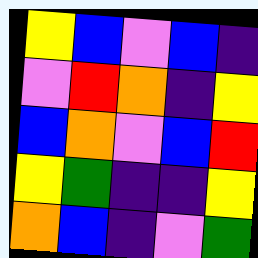[["yellow", "blue", "violet", "blue", "indigo"], ["violet", "red", "orange", "indigo", "yellow"], ["blue", "orange", "violet", "blue", "red"], ["yellow", "green", "indigo", "indigo", "yellow"], ["orange", "blue", "indigo", "violet", "green"]]